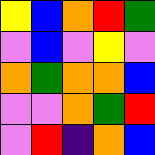[["yellow", "blue", "orange", "red", "green"], ["violet", "blue", "violet", "yellow", "violet"], ["orange", "green", "orange", "orange", "blue"], ["violet", "violet", "orange", "green", "red"], ["violet", "red", "indigo", "orange", "blue"]]